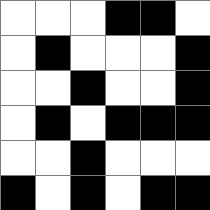[["white", "white", "white", "black", "black", "white"], ["white", "black", "white", "white", "white", "black"], ["white", "white", "black", "white", "white", "black"], ["white", "black", "white", "black", "black", "black"], ["white", "white", "black", "white", "white", "white"], ["black", "white", "black", "white", "black", "black"]]